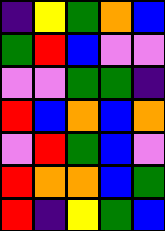[["indigo", "yellow", "green", "orange", "blue"], ["green", "red", "blue", "violet", "violet"], ["violet", "violet", "green", "green", "indigo"], ["red", "blue", "orange", "blue", "orange"], ["violet", "red", "green", "blue", "violet"], ["red", "orange", "orange", "blue", "green"], ["red", "indigo", "yellow", "green", "blue"]]